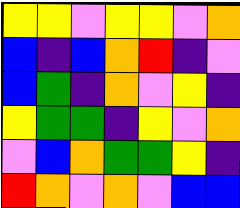[["yellow", "yellow", "violet", "yellow", "yellow", "violet", "orange"], ["blue", "indigo", "blue", "orange", "red", "indigo", "violet"], ["blue", "green", "indigo", "orange", "violet", "yellow", "indigo"], ["yellow", "green", "green", "indigo", "yellow", "violet", "orange"], ["violet", "blue", "orange", "green", "green", "yellow", "indigo"], ["red", "orange", "violet", "orange", "violet", "blue", "blue"]]